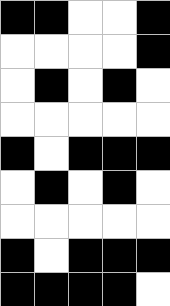[["black", "black", "white", "white", "black"], ["white", "white", "white", "white", "black"], ["white", "black", "white", "black", "white"], ["white", "white", "white", "white", "white"], ["black", "white", "black", "black", "black"], ["white", "black", "white", "black", "white"], ["white", "white", "white", "white", "white"], ["black", "white", "black", "black", "black"], ["black", "black", "black", "black", "white"]]